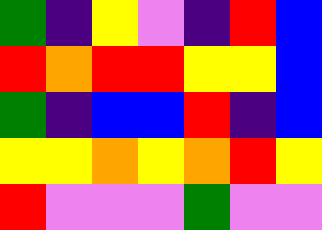[["green", "indigo", "yellow", "violet", "indigo", "red", "blue"], ["red", "orange", "red", "red", "yellow", "yellow", "blue"], ["green", "indigo", "blue", "blue", "red", "indigo", "blue"], ["yellow", "yellow", "orange", "yellow", "orange", "red", "yellow"], ["red", "violet", "violet", "violet", "green", "violet", "violet"]]